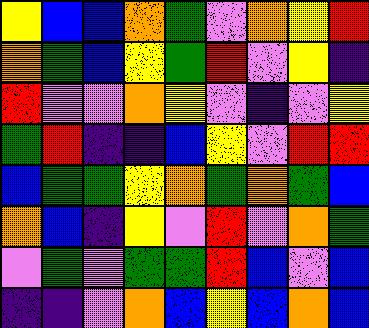[["yellow", "blue", "blue", "orange", "green", "violet", "orange", "yellow", "red"], ["orange", "green", "blue", "yellow", "green", "red", "violet", "yellow", "indigo"], ["red", "violet", "violet", "orange", "yellow", "violet", "indigo", "violet", "yellow"], ["green", "red", "indigo", "indigo", "blue", "yellow", "violet", "red", "red"], ["blue", "green", "green", "yellow", "orange", "green", "orange", "green", "blue"], ["orange", "blue", "indigo", "yellow", "violet", "red", "violet", "orange", "green"], ["violet", "green", "violet", "green", "green", "red", "blue", "violet", "blue"], ["indigo", "indigo", "violet", "orange", "blue", "yellow", "blue", "orange", "blue"]]